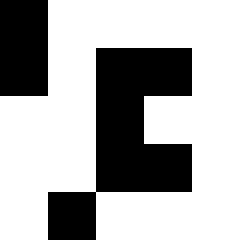[["black", "white", "white", "white", "white"], ["black", "white", "black", "black", "white"], ["white", "white", "black", "white", "white"], ["white", "white", "black", "black", "white"], ["white", "black", "white", "white", "white"]]